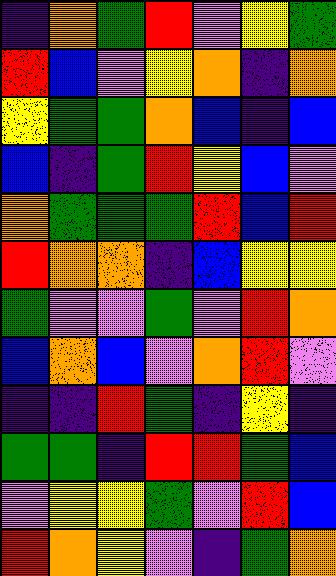[["indigo", "orange", "green", "red", "violet", "yellow", "green"], ["red", "blue", "violet", "yellow", "orange", "indigo", "orange"], ["yellow", "green", "green", "orange", "blue", "indigo", "blue"], ["blue", "indigo", "green", "red", "yellow", "blue", "violet"], ["orange", "green", "green", "green", "red", "blue", "red"], ["red", "orange", "orange", "indigo", "blue", "yellow", "yellow"], ["green", "violet", "violet", "green", "violet", "red", "orange"], ["blue", "orange", "blue", "violet", "orange", "red", "violet"], ["indigo", "indigo", "red", "green", "indigo", "yellow", "indigo"], ["green", "green", "indigo", "red", "red", "green", "blue"], ["violet", "yellow", "yellow", "green", "violet", "red", "blue"], ["red", "orange", "yellow", "violet", "indigo", "green", "orange"]]